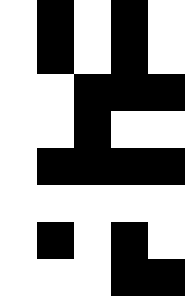[["white", "black", "white", "black", "white"], ["white", "black", "white", "black", "white"], ["white", "white", "black", "black", "black"], ["white", "white", "black", "white", "white"], ["white", "black", "black", "black", "black"], ["white", "white", "white", "white", "white"], ["white", "black", "white", "black", "white"], ["white", "white", "white", "black", "black"]]